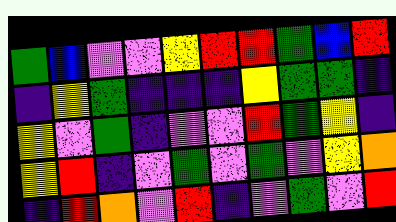[["green", "blue", "violet", "violet", "yellow", "red", "red", "green", "blue", "red"], ["indigo", "yellow", "green", "indigo", "indigo", "indigo", "yellow", "green", "green", "indigo"], ["yellow", "violet", "green", "indigo", "violet", "violet", "red", "green", "yellow", "indigo"], ["yellow", "red", "indigo", "violet", "green", "violet", "green", "violet", "yellow", "orange"], ["indigo", "red", "orange", "violet", "red", "indigo", "violet", "green", "violet", "red"]]